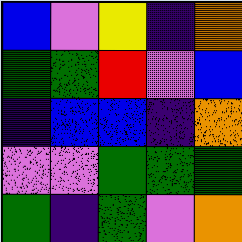[["blue", "violet", "yellow", "indigo", "orange"], ["green", "green", "red", "violet", "blue"], ["indigo", "blue", "blue", "indigo", "orange"], ["violet", "violet", "green", "green", "green"], ["green", "indigo", "green", "violet", "orange"]]